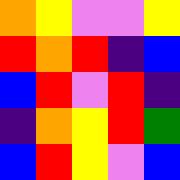[["orange", "yellow", "violet", "violet", "yellow"], ["red", "orange", "red", "indigo", "blue"], ["blue", "red", "violet", "red", "indigo"], ["indigo", "orange", "yellow", "red", "green"], ["blue", "red", "yellow", "violet", "blue"]]